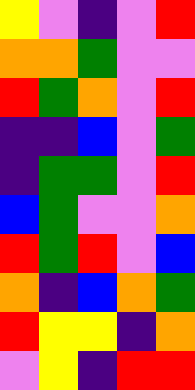[["yellow", "violet", "indigo", "violet", "red"], ["orange", "orange", "green", "violet", "violet"], ["red", "green", "orange", "violet", "red"], ["indigo", "indigo", "blue", "violet", "green"], ["indigo", "green", "green", "violet", "red"], ["blue", "green", "violet", "violet", "orange"], ["red", "green", "red", "violet", "blue"], ["orange", "indigo", "blue", "orange", "green"], ["red", "yellow", "yellow", "indigo", "orange"], ["violet", "yellow", "indigo", "red", "red"]]